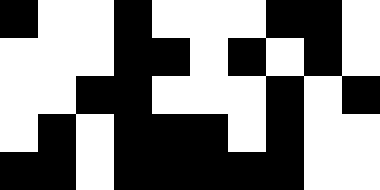[["black", "white", "white", "black", "white", "white", "white", "black", "black", "white"], ["white", "white", "white", "black", "black", "white", "black", "white", "black", "white"], ["white", "white", "black", "black", "white", "white", "white", "black", "white", "black"], ["white", "black", "white", "black", "black", "black", "white", "black", "white", "white"], ["black", "black", "white", "black", "black", "black", "black", "black", "white", "white"]]